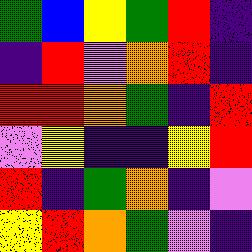[["green", "blue", "yellow", "green", "red", "indigo"], ["indigo", "red", "violet", "orange", "red", "indigo"], ["red", "red", "orange", "green", "indigo", "red"], ["violet", "yellow", "indigo", "indigo", "yellow", "red"], ["red", "indigo", "green", "orange", "indigo", "violet"], ["yellow", "red", "orange", "green", "violet", "indigo"]]